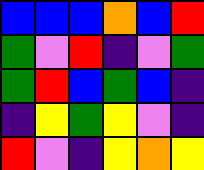[["blue", "blue", "blue", "orange", "blue", "red"], ["green", "violet", "red", "indigo", "violet", "green"], ["green", "red", "blue", "green", "blue", "indigo"], ["indigo", "yellow", "green", "yellow", "violet", "indigo"], ["red", "violet", "indigo", "yellow", "orange", "yellow"]]